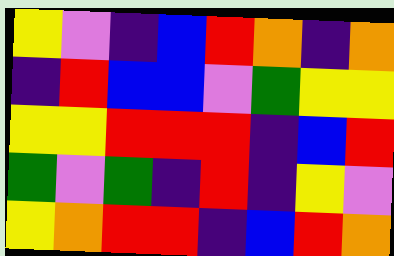[["yellow", "violet", "indigo", "blue", "red", "orange", "indigo", "orange"], ["indigo", "red", "blue", "blue", "violet", "green", "yellow", "yellow"], ["yellow", "yellow", "red", "red", "red", "indigo", "blue", "red"], ["green", "violet", "green", "indigo", "red", "indigo", "yellow", "violet"], ["yellow", "orange", "red", "red", "indigo", "blue", "red", "orange"]]